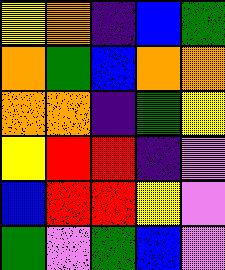[["yellow", "orange", "indigo", "blue", "green"], ["orange", "green", "blue", "orange", "orange"], ["orange", "orange", "indigo", "green", "yellow"], ["yellow", "red", "red", "indigo", "violet"], ["blue", "red", "red", "yellow", "violet"], ["green", "violet", "green", "blue", "violet"]]